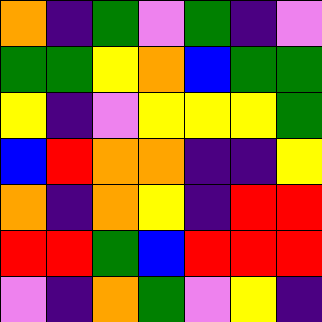[["orange", "indigo", "green", "violet", "green", "indigo", "violet"], ["green", "green", "yellow", "orange", "blue", "green", "green"], ["yellow", "indigo", "violet", "yellow", "yellow", "yellow", "green"], ["blue", "red", "orange", "orange", "indigo", "indigo", "yellow"], ["orange", "indigo", "orange", "yellow", "indigo", "red", "red"], ["red", "red", "green", "blue", "red", "red", "red"], ["violet", "indigo", "orange", "green", "violet", "yellow", "indigo"]]